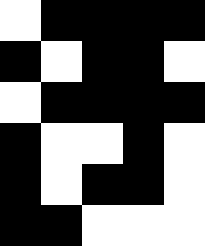[["white", "black", "black", "black", "black"], ["black", "white", "black", "black", "white"], ["white", "black", "black", "black", "black"], ["black", "white", "white", "black", "white"], ["black", "white", "black", "black", "white"], ["black", "black", "white", "white", "white"]]